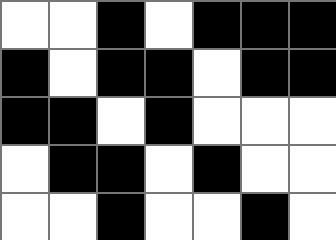[["white", "white", "black", "white", "black", "black", "black"], ["black", "white", "black", "black", "white", "black", "black"], ["black", "black", "white", "black", "white", "white", "white"], ["white", "black", "black", "white", "black", "white", "white"], ["white", "white", "black", "white", "white", "black", "white"]]